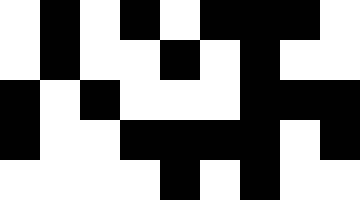[["white", "black", "white", "black", "white", "black", "black", "black", "white"], ["white", "black", "white", "white", "black", "white", "black", "white", "white"], ["black", "white", "black", "white", "white", "white", "black", "black", "black"], ["black", "white", "white", "black", "black", "black", "black", "white", "black"], ["white", "white", "white", "white", "black", "white", "black", "white", "white"]]